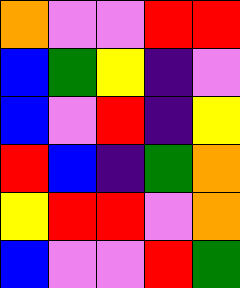[["orange", "violet", "violet", "red", "red"], ["blue", "green", "yellow", "indigo", "violet"], ["blue", "violet", "red", "indigo", "yellow"], ["red", "blue", "indigo", "green", "orange"], ["yellow", "red", "red", "violet", "orange"], ["blue", "violet", "violet", "red", "green"]]